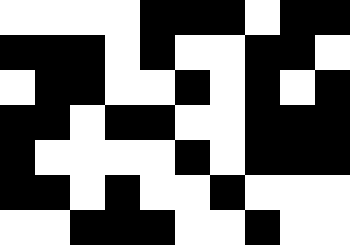[["white", "white", "white", "white", "black", "black", "black", "white", "black", "black"], ["black", "black", "black", "white", "black", "white", "white", "black", "black", "white"], ["white", "black", "black", "white", "white", "black", "white", "black", "white", "black"], ["black", "black", "white", "black", "black", "white", "white", "black", "black", "black"], ["black", "white", "white", "white", "white", "black", "white", "black", "black", "black"], ["black", "black", "white", "black", "white", "white", "black", "white", "white", "white"], ["white", "white", "black", "black", "black", "white", "white", "black", "white", "white"]]